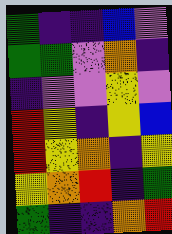[["green", "indigo", "indigo", "blue", "violet"], ["green", "green", "violet", "orange", "indigo"], ["indigo", "violet", "violet", "yellow", "violet"], ["red", "yellow", "indigo", "yellow", "blue"], ["red", "yellow", "orange", "indigo", "yellow"], ["yellow", "orange", "red", "indigo", "green"], ["green", "indigo", "indigo", "orange", "red"]]